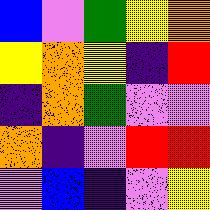[["blue", "violet", "green", "yellow", "orange"], ["yellow", "orange", "yellow", "indigo", "red"], ["indigo", "orange", "green", "violet", "violet"], ["orange", "indigo", "violet", "red", "red"], ["violet", "blue", "indigo", "violet", "yellow"]]